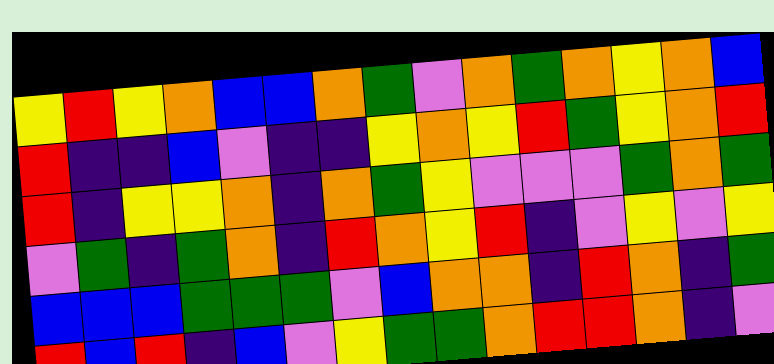[["yellow", "red", "yellow", "orange", "blue", "blue", "orange", "green", "violet", "orange", "green", "orange", "yellow", "orange", "blue"], ["red", "indigo", "indigo", "blue", "violet", "indigo", "indigo", "yellow", "orange", "yellow", "red", "green", "yellow", "orange", "red"], ["red", "indigo", "yellow", "yellow", "orange", "indigo", "orange", "green", "yellow", "violet", "violet", "violet", "green", "orange", "green"], ["violet", "green", "indigo", "green", "orange", "indigo", "red", "orange", "yellow", "red", "indigo", "violet", "yellow", "violet", "yellow"], ["blue", "blue", "blue", "green", "green", "green", "violet", "blue", "orange", "orange", "indigo", "red", "orange", "indigo", "green"], ["red", "blue", "red", "indigo", "blue", "violet", "yellow", "green", "green", "orange", "red", "red", "orange", "indigo", "violet"]]